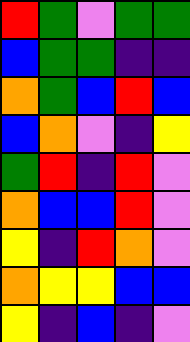[["red", "green", "violet", "green", "green"], ["blue", "green", "green", "indigo", "indigo"], ["orange", "green", "blue", "red", "blue"], ["blue", "orange", "violet", "indigo", "yellow"], ["green", "red", "indigo", "red", "violet"], ["orange", "blue", "blue", "red", "violet"], ["yellow", "indigo", "red", "orange", "violet"], ["orange", "yellow", "yellow", "blue", "blue"], ["yellow", "indigo", "blue", "indigo", "violet"]]